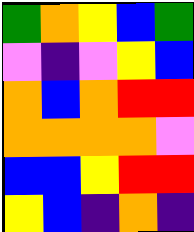[["green", "orange", "yellow", "blue", "green"], ["violet", "indigo", "violet", "yellow", "blue"], ["orange", "blue", "orange", "red", "red"], ["orange", "orange", "orange", "orange", "violet"], ["blue", "blue", "yellow", "red", "red"], ["yellow", "blue", "indigo", "orange", "indigo"]]